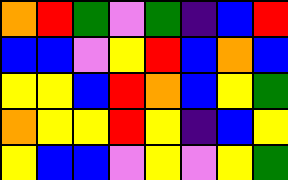[["orange", "red", "green", "violet", "green", "indigo", "blue", "red"], ["blue", "blue", "violet", "yellow", "red", "blue", "orange", "blue"], ["yellow", "yellow", "blue", "red", "orange", "blue", "yellow", "green"], ["orange", "yellow", "yellow", "red", "yellow", "indigo", "blue", "yellow"], ["yellow", "blue", "blue", "violet", "yellow", "violet", "yellow", "green"]]